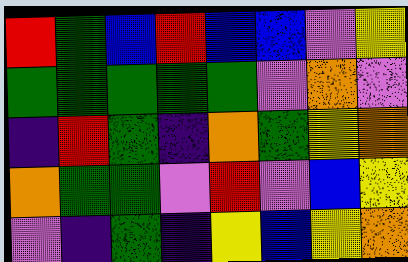[["red", "green", "blue", "red", "blue", "blue", "violet", "yellow"], ["green", "green", "green", "green", "green", "violet", "orange", "violet"], ["indigo", "red", "green", "indigo", "orange", "green", "yellow", "orange"], ["orange", "green", "green", "violet", "red", "violet", "blue", "yellow"], ["violet", "indigo", "green", "indigo", "yellow", "blue", "yellow", "orange"]]